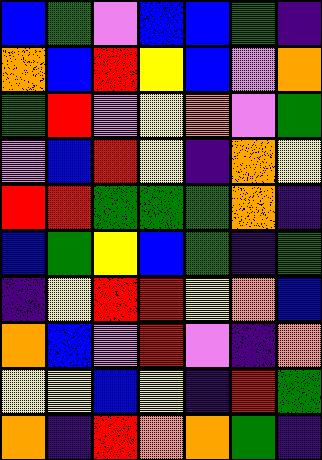[["blue", "green", "violet", "blue", "blue", "green", "indigo"], ["orange", "blue", "red", "yellow", "blue", "violet", "orange"], ["green", "red", "violet", "yellow", "orange", "violet", "green"], ["violet", "blue", "red", "yellow", "indigo", "orange", "yellow"], ["red", "red", "green", "green", "green", "orange", "indigo"], ["blue", "green", "yellow", "blue", "green", "indigo", "green"], ["indigo", "yellow", "red", "red", "yellow", "orange", "blue"], ["orange", "blue", "violet", "red", "violet", "indigo", "orange"], ["yellow", "yellow", "blue", "yellow", "indigo", "red", "green"], ["orange", "indigo", "red", "orange", "orange", "green", "indigo"]]